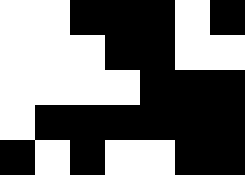[["white", "white", "black", "black", "black", "white", "black"], ["white", "white", "white", "black", "black", "white", "white"], ["white", "white", "white", "white", "black", "black", "black"], ["white", "black", "black", "black", "black", "black", "black"], ["black", "white", "black", "white", "white", "black", "black"]]